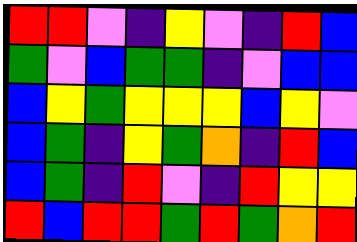[["red", "red", "violet", "indigo", "yellow", "violet", "indigo", "red", "blue"], ["green", "violet", "blue", "green", "green", "indigo", "violet", "blue", "blue"], ["blue", "yellow", "green", "yellow", "yellow", "yellow", "blue", "yellow", "violet"], ["blue", "green", "indigo", "yellow", "green", "orange", "indigo", "red", "blue"], ["blue", "green", "indigo", "red", "violet", "indigo", "red", "yellow", "yellow"], ["red", "blue", "red", "red", "green", "red", "green", "orange", "red"]]